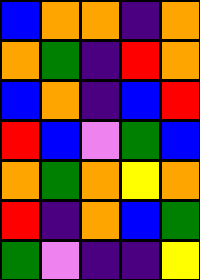[["blue", "orange", "orange", "indigo", "orange"], ["orange", "green", "indigo", "red", "orange"], ["blue", "orange", "indigo", "blue", "red"], ["red", "blue", "violet", "green", "blue"], ["orange", "green", "orange", "yellow", "orange"], ["red", "indigo", "orange", "blue", "green"], ["green", "violet", "indigo", "indigo", "yellow"]]